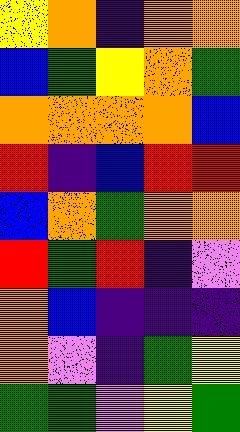[["yellow", "orange", "indigo", "orange", "orange"], ["blue", "green", "yellow", "orange", "green"], ["orange", "orange", "orange", "orange", "blue"], ["red", "indigo", "blue", "red", "red"], ["blue", "orange", "green", "orange", "orange"], ["red", "green", "red", "indigo", "violet"], ["orange", "blue", "indigo", "indigo", "indigo"], ["orange", "violet", "indigo", "green", "yellow"], ["green", "green", "violet", "yellow", "green"]]